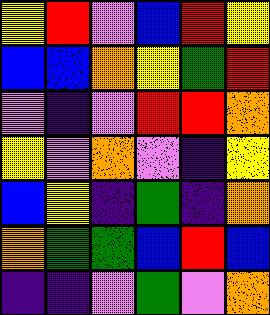[["yellow", "red", "violet", "blue", "red", "yellow"], ["blue", "blue", "orange", "yellow", "green", "red"], ["violet", "indigo", "violet", "red", "red", "orange"], ["yellow", "violet", "orange", "violet", "indigo", "yellow"], ["blue", "yellow", "indigo", "green", "indigo", "orange"], ["orange", "green", "green", "blue", "red", "blue"], ["indigo", "indigo", "violet", "green", "violet", "orange"]]